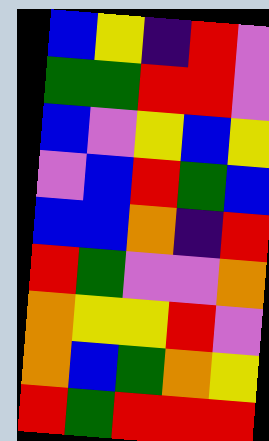[["blue", "yellow", "indigo", "red", "violet"], ["green", "green", "red", "red", "violet"], ["blue", "violet", "yellow", "blue", "yellow"], ["violet", "blue", "red", "green", "blue"], ["blue", "blue", "orange", "indigo", "red"], ["red", "green", "violet", "violet", "orange"], ["orange", "yellow", "yellow", "red", "violet"], ["orange", "blue", "green", "orange", "yellow"], ["red", "green", "red", "red", "red"]]